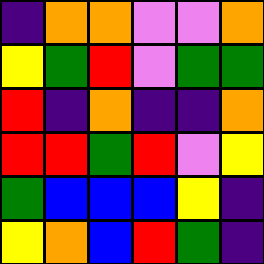[["indigo", "orange", "orange", "violet", "violet", "orange"], ["yellow", "green", "red", "violet", "green", "green"], ["red", "indigo", "orange", "indigo", "indigo", "orange"], ["red", "red", "green", "red", "violet", "yellow"], ["green", "blue", "blue", "blue", "yellow", "indigo"], ["yellow", "orange", "blue", "red", "green", "indigo"]]